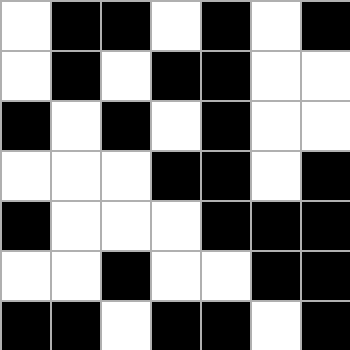[["white", "black", "black", "white", "black", "white", "black"], ["white", "black", "white", "black", "black", "white", "white"], ["black", "white", "black", "white", "black", "white", "white"], ["white", "white", "white", "black", "black", "white", "black"], ["black", "white", "white", "white", "black", "black", "black"], ["white", "white", "black", "white", "white", "black", "black"], ["black", "black", "white", "black", "black", "white", "black"]]